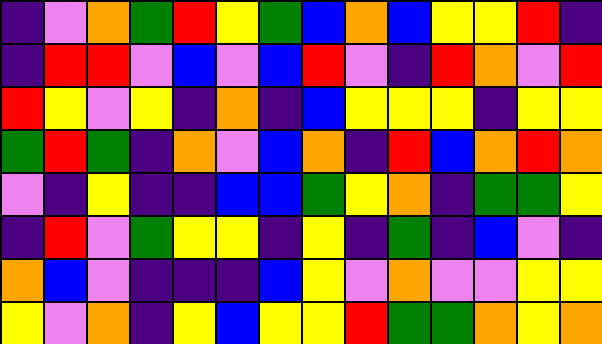[["indigo", "violet", "orange", "green", "red", "yellow", "green", "blue", "orange", "blue", "yellow", "yellow", "red", "indigo"], ["indigo", "red", "red", "violet", "blue", "violet", "blue", "red", "violet", "indigo", "red", "orange", "violet", "red"], ["red", "yellow", "violet", "yellow", "indigo", "orange", "indigo", "blue", "yellow", "yellow", "yellow", "indigo", "yellow", "yellow"], ["green", "red", "green", "indigo", "orange", "violet", "blue", "orange", "indigo", "red", "blue", "orange", "red", "orange"], ["violet", "indigo", "yellow", "indigo", "indigo", "blue", "blue", "green", "yellow", "orange", "indigo", "green", "green", "yellow"], ["indigo", "red", "violet", "green", "yellow", "yellow", "indigo", "yellow", "indigo", "green", "indigo", "blue", "violet", "indigo"], ["orange", "blue", "violet", "indigo", "indigo", "indigo", "blue", "yellow", "violet", "orange", "violet", "violet", "yellow", "yellow"], ["yellow", "violet", "orange", "indigo", "yellow", "blue", "yellow", "yellow", "red", "green", "green", "orange", "yellow", "orange"]]